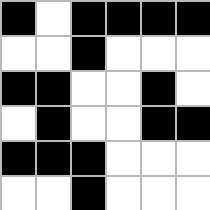[["black", "white", "black", "black", "black", "black"], ["white", "white", "black", "white", "white", "white"], ["black", "black", "white", "white", "black", "white"], ["white", "black", "white", "white", "black", "black"], ["black", "black", "black", "white", "white", "white"], ["white", "white", "black", "white", "white", "white"]]